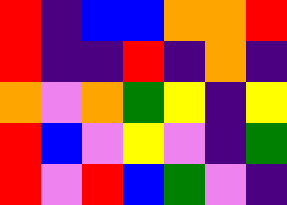[["red", "indigo", "blue", "blue", "orange", "orange", "red"], ["red", "indigo", "indigo", "red", "indigo", "orange", "indigo"], ["orange", "violet", "orange", "green", "yellow", "indigo", "yellow"], ["red", "blue", "violet", "yellow", "violet", "indigo", "green"], ["red", "violet", "red", "blue", "green", "violet", "indigo"]]